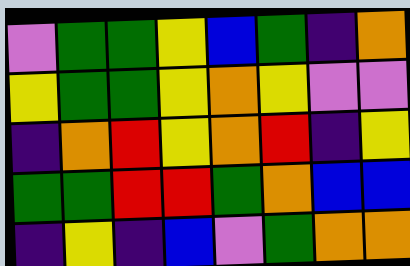[["violet", "green", "green", "yellow", "blue", "green", "indigo", "orange"], ["yellow", "green", "green", "yellow", "orange", "yellow", "violet", "violet"], ["indigo", "orange", "red", "yellow", "orange", "red", "indigo", "yellow"], ["green", "green", "red", "red", "green", "orange", "blue", "blue"], ["indigo", "yellow", "indigo", "blue", "violet", "green", "orange", "orange"]]